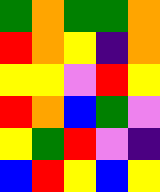[["green", "orange", "green", "green", "orange"], ["red", "orange", "yellow", "indigo", "orange"], ["yellow", "yellow", "violet", "red", "yellow"], ["red", "orange", "blue", "green", "violet"], ["yellow", "green", "red", "violet", "indigo"], ["blue", "red", "yellow", "blue", "yellow"]]